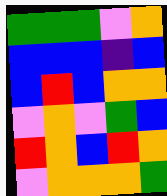[["green", "green", "green", "violet", "orange"], ["blue", "blue", "blue", "indigo", "blue"], ["blue", "red", "blue", "orange", "orange"], ["violet", "orange", "violet", "green", "blue"], ["red", "orange", "blue", "red", "orange"], ["violet", "orange", "orange", "orange", "green"]]